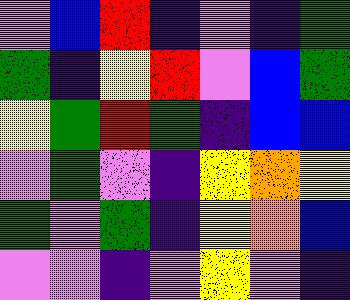[["violet", "blue", "red", "indigo", "violet", "indigo", "green"], ["green", "indigo", "yellow", "red", "violet", "blue", "green"], ["yellow", "green", "red", "green", "indigo", "blue", "blue"], ["violet", "green", "violet", "indigo", "yellow", "orange", "yellow"], ["green", "violet", "green", "indigo", "yellow", "orange", "blue"], ["violet", "violet", "indigo", "violet", "yellow", "violet", "indigo"]]